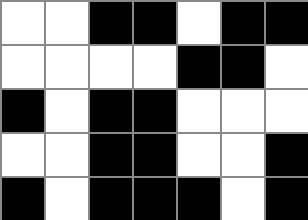[["white", "white", "black", "black", "white", "black", "black"], ["white", "white", "white", "white", "black", "black", "white"], ["black", "white", "black", "black", "white", "white", "white"], ["white", "white", "black", "black", "white", "white", "black"], ["black", "white", "black", "black", "black", "white", "black"]]